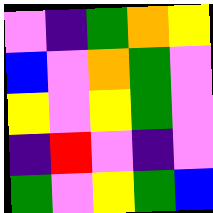[["violet", "indigo", "green", "orange", "yellow"], ["blue", "violet", "orange", "green", "violet"], ["yellow", "violet", "yellow", "green", "violet"], ["indigo", "red", "violet", "indigo", "violet"], ["green", "violet", "yellow", "green", "blue"]]